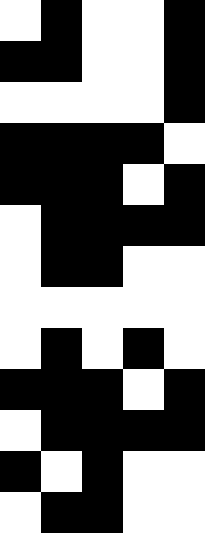[["white", "black", "white", "white", "black"], ["black", "black", "white", "white", "black"], ["white", "white", "white", "white", "black"], ["black", "black", "black", "black", "white"], ["black", "black", "black", "white", "black"], ["white", "black", "black", "black", "black"], ["white", "black", "black", "white", "white"], ["white", "white", "white", "white", "white"], ["white", "black", "white", "black", "white"], ["black", "black", "black", "white", "black"], ["white", "black", "black", "black", "black"], ["black", "white", "black", "white", "white"], ["white", "black", "black", "white", "white"]]